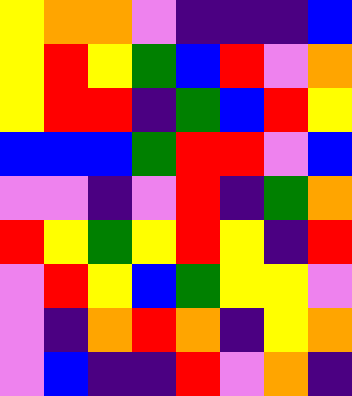[["yellow", "orange", "orange", "violet", "indigo", "indigo", "indigo", "blue"], ["yellow", "red", "yellow", "green", "blue", "red", "violet", "orange"], ["yellow", "red", "red", "indigo", "green", "blue", "red", "yellow"], ["blue", "blue", "blue", "green", "red", "red", "violet", "blue"], ["violet", "violet", "indigo", "violet", "red", "indigo", "green", "orange"], ["red", "yellow", "green", "yellow", "red", "yellow", "indigo", "red"], ["violet", "red", "yellow", "blue", "green", "yellow", "yellow", "violet"], ["violet", "indigo", "orange", "red", "orange", "indigo", "yellow", "orange"], ["violet", "blue", "indigo", "indigo", "red", "violet", "orange", "indigo"]]